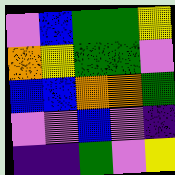[["violet", "blue", "green", "green", "yellow"], ["orange", "yellow", "green", "green", "violet"], ["blue", "blue", "orange", "orange", "green"], ["violet", "violet", "blue", "violet", "indigo"], ["indigo", "indigo", "green", "violet", "yellow"]]